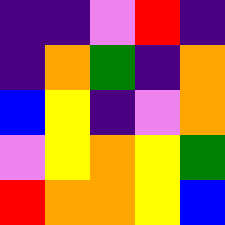[["indigo", "indigo", "violet", "red", "indigo"], ["indigo", "orange", "green", "indigo", "orange"], ["blue", "yellow", "indigo", "violet", "orange"], ["violet", "yellow", "orange", "yellow", "green"], ["red", "orange", "orange", "yellow", "blue"]]